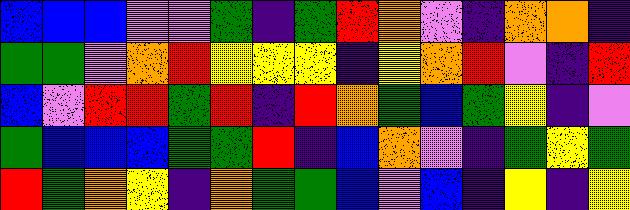[["blue", "blue", "blue", "violet", "violet", "green", "indigo", "green", "red", "orange", "violet", "indigo", "orange", "orange", "indigo"], ["green", "green", "violet", "orange", "red", "yellow", "yellow", "yellow", "indigo", "yellow", "orange", "red", "violet", "indigo", "red"], ["blue", "violet", "red", "red", "green", "red", "indigo", "red", "orange", "green", "blue", "green", "yellow", "indigo", "violet"], ["green", "blue", "blue", "blue", "green", "green", "red", "indigo", "blue", "orange", "violet", "indigo", "green", "yellow", "green"], ["red", "green", "orange", "yellow", "indigo", "orange", "green", "green", "blue", "violet", "blue", "indigo", "yellow", "indigo", "yellow"]]